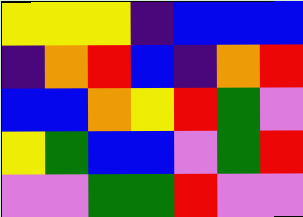[["yellow", "yellow", "yellow", "indigo", "blue", "blue", "blue"], ["indigo", "orange", "red", "blue", "indigo", "orange", "red"], ["blue", "blue", "orange", "yellow", "red", "green", "violet"], ["yellow", "green", "blue", "blue", "violet", "green", "red"], ["violet", "violet", "green", "green", "red", "violet", "violet"]]